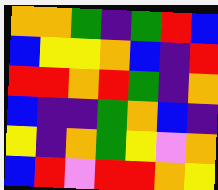[["orange", "orange", "green", "indigo", "green", "red", "blue"], ["blue", "yellow", "yellow", "orange", "blue", "indigo", "red"], ["red", "red", "orange", "red", "green", "indigo", "orange"], ["blue", "indigo", "indigo", "green", "orange", "blue", "indigo"], ["yellow", "indigo", "orange", "green", "yellow", "violet", "orange"], ["blue", "red", "violet", "red", "red", "orange", "yellow"]]